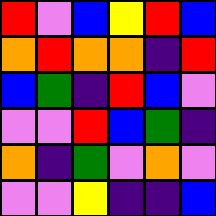[["red", "violet", "blue", "yellow", "red", "blue"], ["orange", "red", "orange", "orange", "indigo", "red"], ["blue", "green", "indigo", "red", "blue", "violet"], ["violet", "violet", "red", "blue", "green", "indigo"], ["orange", "indigo", "green", "violet", "orange", "violet"], ["violet", "violet", "yellow", "indigo", "indigo", "blue"]]